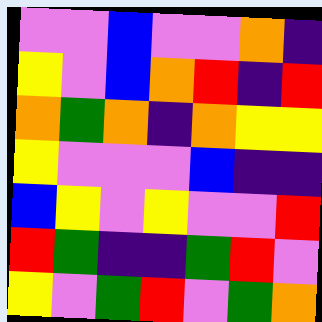[["violet", "violet", "blue", "violet", "violet", "orange", "indigo"], ["yellow", "violet", "blue", "orange", "red", "indigo", "red"], ["orange", "green", "orange", "indigo", "orange", "yellow", "yellow"], ["yellow", "violet", "violet", "violet", "blue", "indigo", "indigo"], ["blue", "yellow", "violet", "yellow", "violet", "violet", "red"], ["red", "green", "indigo", "indigo", "green", "red", "violet"], ["yellow", "violet", "green", "red", "violet", "green", "orange"]]